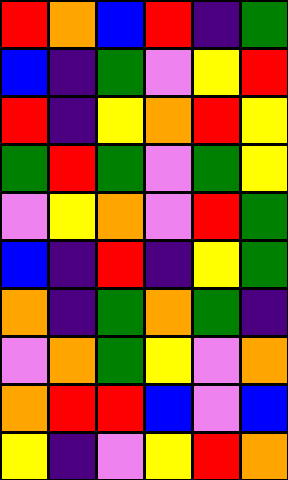[["red", "orange", "blue", "red", "indigo", "green"], ["blue", "indigo", "green", "violet", "yellow", "red"], ["red", "indigo", "yellow", "orange", "red", "yellow"], ["green", "red", "green", "violet", "green", "yellow"], ["violet", "yellow", "orange", "violet", "red", "green"], ["blue", "indigo", "red", "indigo", "yellow", "green"], ["orange", "indigo", "green", "orange", "green", "indigo"], ["violet", "orange", "green", "yellow", "violet", "orange"], ["orange", "red", "red", "blue", "violet", "blue"], ["yellow", "indigo", "violet", "yellow", "red", "orange"]]